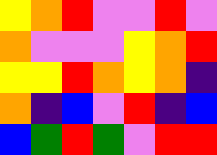[["yellow", "orange", "red", "violet", "violet", "red", "violet"], ["orange", "violet", "violet", "violet", "yellow", "orange", "red"], ["yellow", "yellow", "red", "orange", "yellow", "orange", "indigo"], ["orange", "indigo", "blue", "violet", "red", "indigo", "blue"], ["blue", "green", "red", "green", "violet", "red", "red"]]